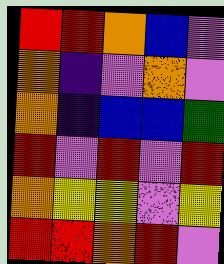[["red", "red", "orange", "blue", "violet"], ["orange", "indigo", "violet", "orange", "violet"], ["orange", "indigo", "blue", "blue", "green"], ["red", "violet", "red", "violet", "red"], ["orange", "yellow", "yellow", "violet", "yellow"], ["red", "red", "orange", "red", "violet"]]